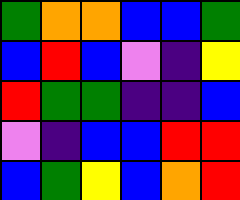[["green", "orange", "orange", "blue", "blue", "green"], ["blue", "red", "blue", "violet", "indigo", "yellow"], ["red", "green", "green", "indigo", "indigo", "blue"], ["violet", "indigo", "blue", "blue", "red", "red"], ["blue", "green", "yellow", "blue", "orange", "red"]]